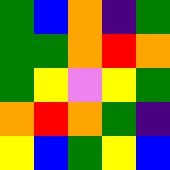[["green", "blue", "orange", "indigo", "green"], ["green", "green", "orange", "red", "orange"], ["green", "yellow", "violet", "yellow", "green"], ["orange", "red", "orange", "green", "indigo"], ["yellow", "blue", "green", "yellow", "blue"]]